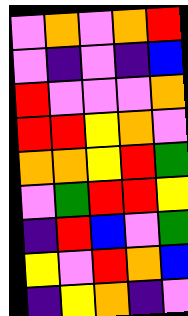[["violet", "orange", "violet", "orange", "red"], ["violet", "indigo", "violet", "indigo", "blue"], ["red", "violet", "violet", "violet", "orange"], ["red", "red", "yellow", "orange", "violet"], ["orange", "orange", "yellow", "red", "green"], ["violet", "green", "red", "red", "yellow"], ["indigo", "red", "blue", "violet", "green"], ["yellow", "violet", "red", "orange", "blue"], ["indigo", "yellow", "orange", "indigo", "violet"]]